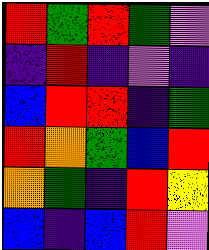[["red", "green", "red", "green", "violet"], ["indigo", "red", "indigo", "violet", "indigo"], ["blue", "red", "red", "indigo", "green"], ["red", "orange", "green", "blue", "red"], ["orange", "green", "indigo", "red", "yellow"], ["blue", "indigo", "blue", "red", "violet"]]